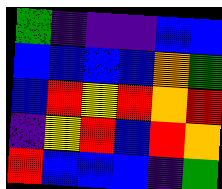[["green", "indigo", "indigo", "indigo", "blue", "blue"], ["blue", "blue", "blue", "blue", "orange", "green"], ["blue", "red", "yellow", "red", "orange", "red"], ["indigo", "yellow", "red", "blue", "red", "orange"], ["red", "blue", "blue", "blue", "indigo", "green"]]